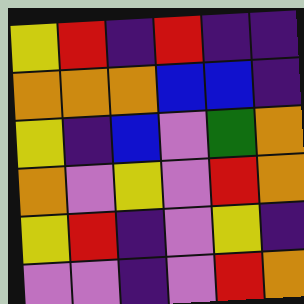[["yellow", "red", "indigo", "red", "indigo", "indigo"], ["orange", "orange", "orange", "blue", "blue", "indigo"], ["yellow", "indigo", "blue", "violet", "green", "orange"], ["orange", "violet", "yellow", "violet", "red", "orange"], ["yellow", "red", "indigo", "violet", "yellow", "indigo"], ["violet", "violet", "indigo", "violet", "red", "orange"]]